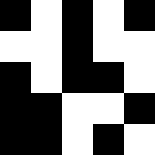[["black", "white", "black", "white", "black"], ["white", "white", "black", "white", "white"], ["black", "white", "black", "black", "white"], ["black", "black", "white", "white", "black"], ["black", "black", "white", "black", "white"]]